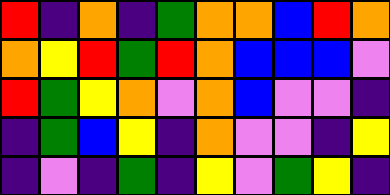[["red", "indigo", "orange", "indigo", "green", "orange", "orange", "blue", "red", "orange"], ["orange", "yellow", "red", "green", "red", "orange", "blue", "blue", "blue", "violet"], ["red", "green", "yellow", "orange", "violet", "orange", "blue", "violet", "violet", "indigo"], ["indigo", "green", "blue", "yellow", "indigo", "orange", "violet", "violet", "indigo", "yellow"], ["indigo", "violet", "indigo", "green", "indigo", "yellow", "violet", "green", "yellow", "indigo"]]